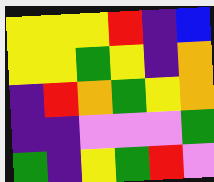[["yellow", "yellow", "yellow", "red", "indigo", "blue"], ["yellow", "yellow", "green", "yellow", "indigo", "orange"], ["indigo", "red", "orange", "green", "yellow", "orange"], ["indigo", "indigo", "violet", "violet", "violet", "green"], ["green", "indigo", "yellow", "green", "red", "violet"]]